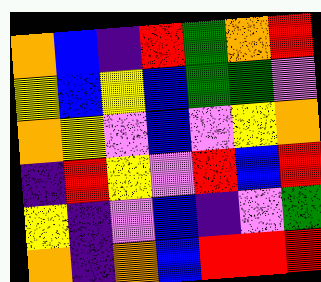[["orange", "blue", "indigo", "red", "green", "orange", "red"], ["yellow", "blue", "yellow", "blue", "green", "green", "violet"], ["orange", "yellow", "violet", "blue", "violet", "yellow", "orange"], ["indigo", "red", "yellow", "violet", "red", "blue", "red"], ["yellow", "indigo", "violet", "blue", "indigo", "violet", "green"], ["orange", "indigo", "orange", "blue", "red", "red", "red"]]